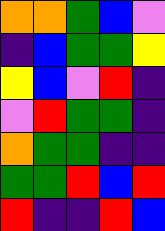[["orange", "orange", "green", "blue", "violet"], ["indigo", "blue", "green", "green", "yellow"], ["yellow", "blue", "violet", "red", "indigo"], ["violet", "red", "green", "green", "indigo"], ["orange", "green", "green", "indigo", "indigo"], ["green", "green", "red", "blue", "red"], ["red", "indigo", "indigo", "red", "blue"]]